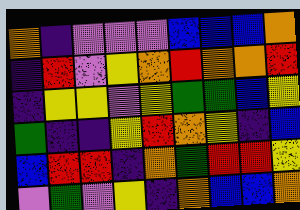[["orange", "indigo", "violet", "violet", "violet", "blue", "blue", "blue", "orange"], ["indigo", "red", "violet", "yellow", "orange", "red", "orange", "orange", "red"], ["indigo", "yellow", "yellow", "violet", "yellow", "green", "green", "blue", "yellow"], ["green", "indigo", "indigo", "yellow", "red", "orange", "yellow", "indigo", "blue"], ["blue", "red", "red", "indigo", "orange", "green", "red", "red", "yellow"], ["violet", "green", "violet", "yellow", "indigo", "orange", "blue", "blue", "orange"]]